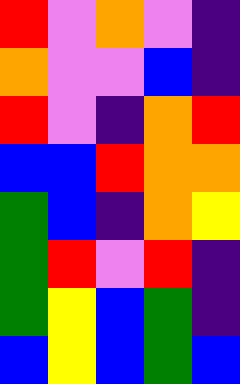[["red", "violet", "orange", "violet", "indigo"], ["orange", "violet", "violet", "blue", "indigo"], ["red", "violet", "indigo", "orange", "red"], ["blue", "blue", "red", "orange", "orange"], ["green", "blue", "indigo", "orange", "yellow"], ["green", "red", "violet", "red", "indigo"], ["green", "yellow", "blue", "green", "indigo"], ["blue", "yellow", "blue", "green", "blue"]]